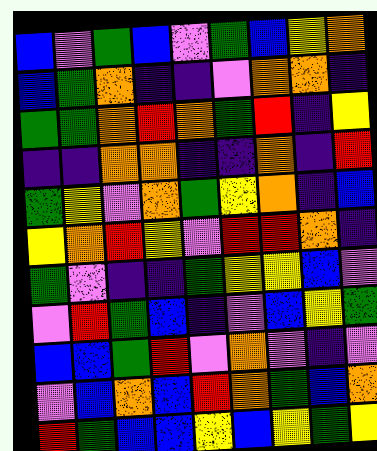[["blue", "violet", "green", "blue", "violet", "green", "blue", "yellow", "orange"], ["blue", "green", "orange", "indigo", "indigo", "violet", "orange", "orange", "indigo"], ["green", "green", "orange", "red", "orange", "green", "red", "indigo", "yellow"], ["indigo", "indigo", "orange", "orange", "indigo", "indigo", "orange", "indigo", "red"], ["green", "yellow", "violet", "orange", "green", "yellow", "orange", "indigo", "blue"], ["yellow", "orange", "red", "yellow", "violet", "red", "red", "orange", "indigo"], ["green", "violet", "indigo", "indigo", "green", "yellow", "yellow", "blue", "violet"], ["violet", "red", "green", "blue", "indigo", "violet", "blue", "yellow", "green"], ["blue", "blue", "green", "red", "violet", "orange", "violet", "indigo", "violet"], ["violet", "blue", "orange", "blue", "red", "orange", "green", "blue", "orange"], ["red", "green", "blue", "blue", "yellow", "blue", "yellow", "green", "yellow"]]